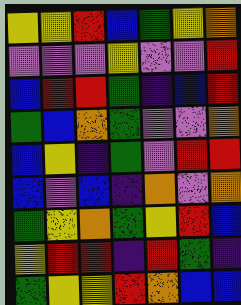[["yellow", "yellow", "red", "blue", "green", "yellow", "orange"], ["violet", "violet", "violet", "yellow", "violet", "violet", "red"], ["blue", "red", "red", "green", "indigo", "blue", "red"], ["green", "blue", "orange", "green", "violet", "violet", "orange"], ["blue", "yellow", "indigo", "green", "violet", "red", "red"], ["blue", "violet", "blue", "indigo", "orange", "violet", "orange"], ["green", "yellow", "orange", "green", "yellow", "red", "blue"], ["yellow", "red", "red", "indigo", "red", "green", "indigo"], ["green", "yellow", "yellow", "red", "orange", "blue", "blue"]]